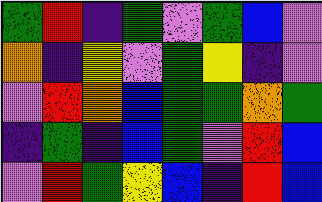[["green", "red", "indigo", "green", "violet", "green", "blue", "violet"], ["orange", "indigo", "yellow", "violet", "green", "yellow", "indigo", "violet"], ["violet", "red", "orange", "blue", "green", "green", "orange", "green"], ["indigo", "green", "indigo", "blue", "green", "violet", "red", "blue"], ["violet", "red", "green", "yellow", "blue", "indigo", "red", "blue"]]